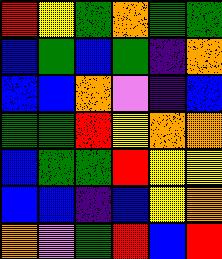[["red", "yellow", "green", "orange", "green", "green"], ["blue", "green", "blue", "green", "indigo", "orange"], ["blue", "blue", "orange", "violet", "indigo", "blue"], ["green", "green", "red", "yellow", "orange", "orange"], ["blue", "green", "green", "red", "yellow", "yellow"], ["blue", "blue", "indigo", "blue", "yellow", "orange"], ["orange", "violet", "green", "red", "blue", "red"]]